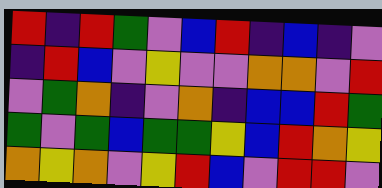[["red", "indigo", "red", "green", "violet", "blue", "red", "indigo", "blue", "indigo", "violet"], ["indigo", "red", "blue", "violet", "yellow", "violet", "violet", "orange", "orange", "violet", "red"], ["violet", "green", "orange", "indigo", "violet", "orange", "indigo", "blue", "blue", "red", "green"], ["green", "violet", "green", "blue", "green", "green", "yellow", "blue", "red", "orange", "yellow"], ["orange", "yellow", "orange", "violet", "yellow", "red", "blue", "violet", "red", "red", "violet"]]